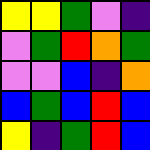[["yellow", "yellow", "green", "violet", "indigo"], ["violet", "green", "red", "orange", "green"], ["violet", "violet", "blue", "indigo", "orange"], ["blue", "green", "blue", "red", "blue"], ["yellow", "indigo", "green", "red", "blue"]]